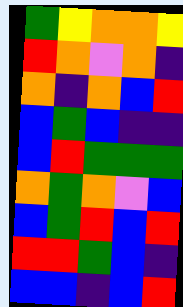[["green", "yellow", "orange", "orange", "yellow"], ["red", "orange", "violet", "orange", "indigo"], ["orange", "indigo", "orange", "blue", "red"], ["blue", "green", "blue", "indigo", "indigo"], ["blue", "red", "green", "green", "green"], ["orange", "green", "orange", "violet", "blue"], ["blue", "green", "red", "blue", "red"], ["red", "red", "green", "blue", "indigo"], ["blue", "blue", "indigo", "blue", "red"]]